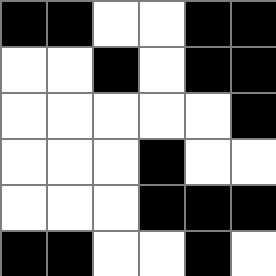[["black", "black", "white", "white", "black", "black"], ["white", "white", "black", "white", "black", "black"], ["white", "white", "white", "white", "white", "black"], ["white", "white", "white", "black", "white", "white"], ["white", "white", "white", "black", "black", "black"], ["black", "black", "white", "white", "black", "white"]]